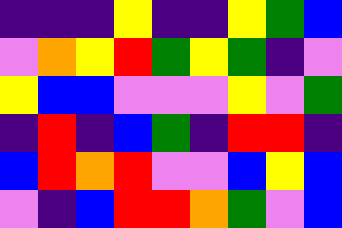[["indigo", "indigo", "indigo", "yellow", "indigo", "indigo", "yellow", "green", "blue"], ["violet", "orange", "yellow", "red", "green", "yellow", "green", "indigo", "violet"], ["yellow", "blue", "blue", "violet", "violet", "violet", "yellow", "violet", "green"], ["indigo", "red", "indigo", "blue", "green", "indigo", "red", "red", "indigo"], ["blue", "red", "orange", "red", "violet", "violet", "blue", "yellow", "blue"], ["violet", "indigo", "blue", "red", "red", "orange", "green", "violet", "blue"]]